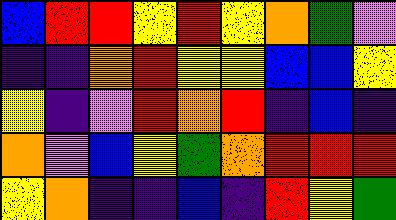[["blue", "red", "red", "yellow", "red", "yellow", "orange", "green", "violet"], ["indigo", "indigo", "orange", "red", "yellow", "yellow", "blue", "blue", "yellow"], ["yellow", "indigo", "violet", "red", "orange", "red", "indigo", "blue", "indigo"], ["orange", "violet", "blue", "yellow", "green", "orange", "red", "red", "red"], ["yellow", "orange", "indigo", "indigo", "blue", "indigo", "red", "yellow", "green"]]